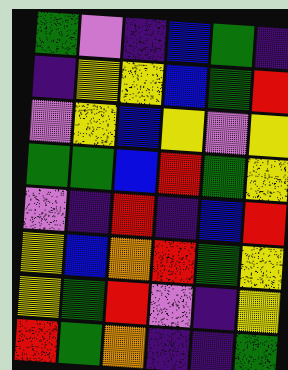[["green", "violet", "indigo", "blue", "green", "indigo"], ["indigo", "yellow", "yellow", "blue", "green", "red"], ["violet", "yellow", "blue", "yellow", "violet", "yellow"], ["green", "green", "blue", "red", "green", "yellow"], ["violet", "indigo", "red", "indigo", "blue", "red"], ["yellow", "blue", "orange", "red", "green", "yellow"], ["yellow", "green", "red", "violet", "indigo", "yellow"], ["red", "green", "orange", "indigo", "indigo", "green"]]